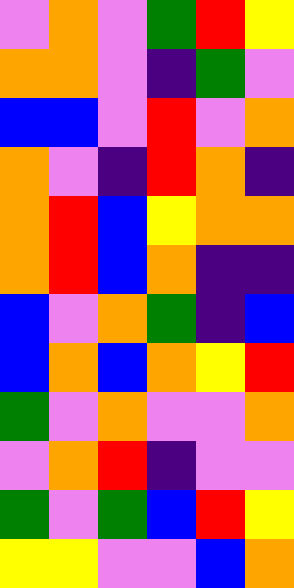[["violet", "orange", "violet", "green", "red", "yellow"], ["orange", "orange", "violet", "indigo", "green", "violet"], ["blue", "blue", "violet", "red", "violet", "orange"], ["orange", "violet", "indigo", "red", "orange", "indigo"], ["orange", "red", "blue", "yellow", "orange", "orange"], ["orange", "red", "blue", "orange", "indigo", "indigo"], ["blue", "violet", "orange", "green", "indigo", "blue"], ["blue", "orange", "blue", "orange", "yellow", "red"], ["green", "violet", "orange", "violet", "violet", "orange"], ["violet", "orange", "red", "indigo", "violet", "violet"], ["green", "violet", "green", "blue", "red", "yellow"], ["yellow", "yellow", "violet", "violet", "blue", "orange"]]